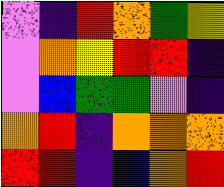[["violet", "indigo", "red", "orange", "green", "yellow"], ["violet", "orange", "yellow", "red", "red", "indigo"], ["violet", "blue", "green", "green", "violet", "indigo"], ["orange", "red", "indigo", "orange", "orange", "orange"], ["red", "red", "indigo", "blue", "orange", "red"]]